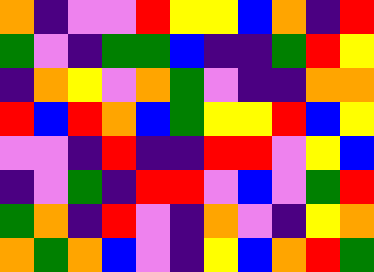[["orange", "indigo", "violet", "violet", "red", "yellow", "yellow", "blue", "orange", "indigo", "red"], ["green", "violet", "indigo", "green", "green", "blue", "indigo", "indigo", "green", "red", "yellow"], ["indigo", "orange", "yellow", "violet", "orange", "green", "violet", "indigo", "indigo", "orange", "orange"], ["red", "blue", "red", "orange", "blue", "green", "yellow", "yellow", "red", "blue", "yellow"], ["violet", "violet", "indigo", "red", "indigo", "indigo", "red", "red", "violet", "yellow", "blue"], ["indigo", "violet", "green", "indigo", "red", "red", "violet", "blue", "violet", "green", "red"], ["green", "orange", "indigo", "red", "violet", "indigo", "orange", "violet", "indigo", "yellow", "orange"], ["orange", "green", "orange", "blue", "violet", "indigo", "yellow", "blue", "orange", "red", "green"]]